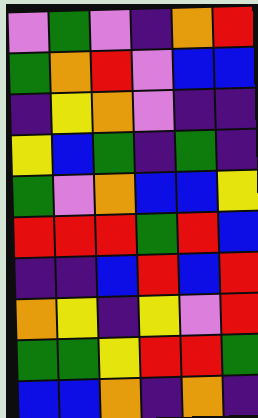[["violet", "green", "violet", "indigo", "orange", "red"], ["green", "orange", "red", "violet", "blue", "blue"], ["indigo", "yellow", "orange", "violet", "indigo", "indigo"], ["yellow", "blue", "green", "indigo", "green", "indigo"], ["green", "violet", "orange", "blue", "blue", "yellow"], ["red", "red", "red", "green", "red", "blue"], ["indigo", "indigo", "blue", "red", "blue", "red"], ["orange", "yellow", "indigo", "yellow", "violet", "red"], ["green", "green", "yellow", "red", "red", "green"], ["blue", "blue", "orange", "indigo", "orange", "indigo"]]